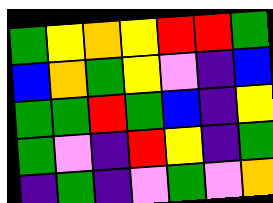[["green", "yellow", "orange", "yellow", "red", "red", "green"], ["blue", "orange", "green", "yellow", "violet", "indigo", "blue"], ["green", "green", "red", "green", "blue", "indigo", "yellow"], ["green", "violet", "indigo", "red", "yellow", "indigo", "green"], ["indigo", "green", "indigo", "violet", "green", "violet", "orange"]]